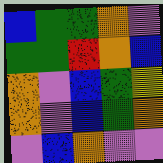[["blue", "green", "green", "orange", "violet"], ["green", "green", "red", "orange", "blue"], ["orange", "violet", "blue", "green", "yellow"], ["orange", "violet", "blue", "green", "orange"], ["violet", "blue", "orange", "violet", "violet"]]